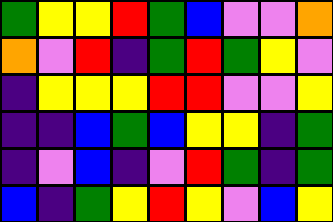[["green", "yellow", "yellow", "red", "green", "blue", "violet", "violet", "orange"], ["orange", "violet", "red", "indigo", "green", "red", "green", "yellow", "violet"], ["indigo", "yellow", "yellow", "yellow", "red", "red", "violet", "violet", "yellow"], ["indigo", "indigo", "blue", "green", "blue", "yellow", "yellow", "indigo", "green"], ["indigo", "violet", "blue", "indigo", "violet", "red", "green", "indigo", "green"], ["blue", "indigo", "green", "yellow", "red", "yellow", "violet", "blue", "yellow"]]